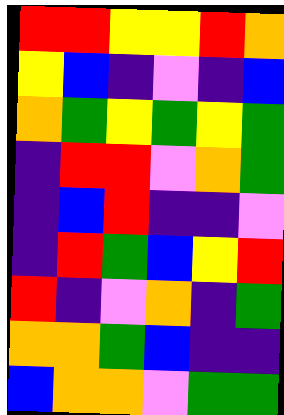[["red", "red", "yellow", "yellow", "red", "orange"], ["yellow", "blue", "indigo", "violet", "indigo", "blue"], ["orange", "green", "yellow", "green", "yellow", "green"], ["indigo", "red", "red", "violet", "orange", "green"], ["indigo", "blue", "red", "indigo", "indigo", "violet"], ["indigo", "red", "green", "blue", "yellow", "red"], ["red", "indigo", "violet", "orange", "indigo", "green"], ["orange", "orange", "green", "blue", "indigo", "indigo"], ["blue", "orange", "orange", "violet", "green", "green"]]